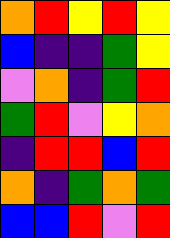[["orange", "red", "yellow", "red", "yellow"], ["blue", "indigo", "indigo", "green", "yellow"], ["violet", "orange", "indigo", "green", "red"], ["green", "red", "violet", "yellow", "orange"], ["indigo", "red", "red", "blue", "red"], ["orange", "indigo", "green", "orange", "green"], ["blue", "blue", "red", "violet", "red"]]